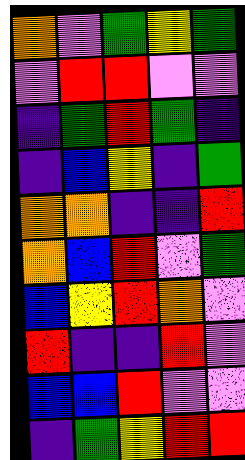[["orange", "violet", "green", "yellow", "green"], ["violet", "red", "red", "violet", "violet"], ["indigo", "green", "red", "green", "indigo"], ["indigo", "blue", "yellow", "indigo", "green"], ["orange", "orange", "indigo", "indigo", "red"], ["orange", "blue", "red", "violet", "green"], ["blue", "yellow", "red", "orange", "violet"], ["red", "indigo", "indigo", "red", "violet"], ["blue", "blue", "red", "violet", "violet"], ["indigo", "green", "yellow", "red", "red"]]